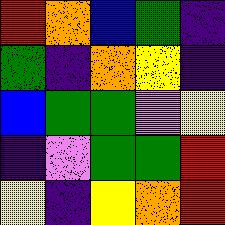[["red", "orange", "blue", "green", "indigo"], ["green", "indigo", "orange", "yellow", "indigo"], ["blue", "green", "green", "violet", "yellow"], ["indigo", "violet", "green", "green", "red"], ["yellow", "indigo", "yellow", "orange", "red"]]